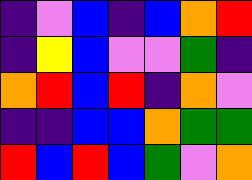[["indigo", "violet", "blue", "indigo", "blue", "orange", "red"], ["indigo", "yellow", "blue", "violet", "violet", "green", "indigo"], ["orange", "red", "blue", "red", "indigo", "orange", "violet"], ["indigo", "indigo", "blue", "blue", "orange", "green", "green"], ["red", "blue", "red", "blue", "green", "violet", "orange"]]